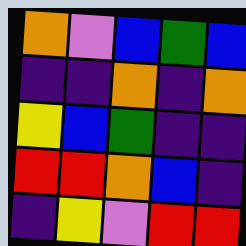[["orange", "violet", "blue", "green", "blue"], ["indigo", "indigo", "orange", "indigo", "orange"], ["yellow", "blue", "green", "indigo", "indigo"], ["red", "red", "orange", "blue", "indigo"], ["indigo", "yellow", "violet", "red", "red"]]